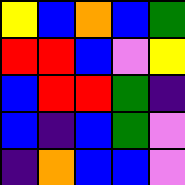[["yellow", "blue", "orange", "blue", "green"], ["red", "red", "blue", "violet", "yellow"], ["blue", "red", "red", "green", "indigo"], ["blue", "indigo", "blue", "green", "violet"], ["indigo", "orange", "blue", "blue", "violet"]]